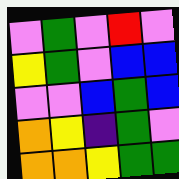[["violet", "green", "violet", "red", "violet"], ["yellow", "green", "violet", "blue", "blue"], ["violet", "violet", "blue", "green", "blue"], ["orange", "yellow", "indigo", "green", "violet"], ["orange", "orange", "yellow", "green", "green"]]